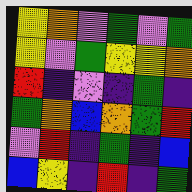[["yellow", "orange", "violet", "green", "violet", "green"], ["yellow", "violet", "green", "yellow", "yellow", "orange"], ["red", "indigo", "violet", "indigo", "green", "indigo"], ["green", "orange", "blue", "orange", "green", "red"], ["violet", "red", "indigo", "green", "indigo", "blue"], ["blue", "yellow", "indigo", "red", "indigo", "green"]]